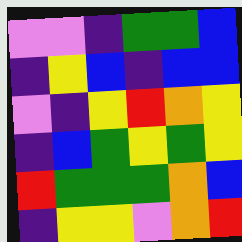[["violet", "violet", "indigo", "green", "green", "blue"], ["indigo", "yellow", "blue", "indigo", "blue", "blue"], ["violet", "indigo", "yellow", "red", "orange", "yellow"], ["indigo", "blue", "green", "yellow", "green", "yellow"], ["red", "green", "green", "green", "orange", "blue"], ["indigo", "yellow", "yellow", "violet", "orange", "red"]]